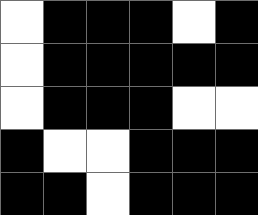[["white", "black", "black", "black", "white", "black"], ["white", "black", "black", "black", "black", "black"], ["white", "black", "black", "black", "white", "white"], ["black", "white", "white", "black", "black", "black"], ["black", "black", "white", "black", "black", "black"]]